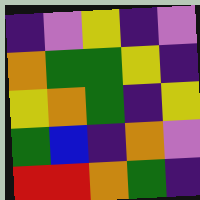[["indigo", "violet", "yellow", "indigo", "violet"], ["orange", "green", "green", "yellow", "indigo"], ["yellow", "orange", "green", "indigo", "yellow"], ["green", "blue", "indigo", "orange", "violet"], ["red", "red", "orange", "green", "indigo"]]